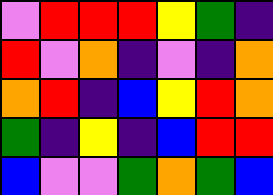[["violet", "red", "red", "red", "yellow", "green", "indigo"], ["red", "violet", "orange", "indigo", "violet", "indigo", "orange"], ["orange", "red", "indigo", "blue", "yellow", "red", "orange"], ["green", "indigo", "yellow", "indigo", "blue", "red", "red"], ["blue", "violet", "violet", "green", "orange", "green", "blue"]]